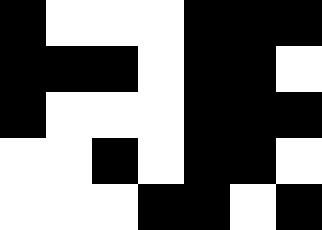[["black", "white", "white", "white", "black", "black", "black"], ["black", "black", "black", "white", "black", "black", "white"], ["black", "white", "white", "white", "black", "black", "black"], ["white", "white", "black", "white", "black", "black", "white"], ["white", "white", "white", "black", "black", "white", "black"]]